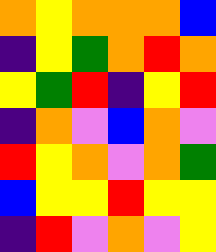[["orange", "yellow", "orange", "orange", "orange", "blue"], ["indigo", "yellow", "green", "orange", "red", "orange"], ["yellow", "green", "red", "indigo", "yellow", "red"], ["indigo", "orange", "violet", "blue", "orange", "violet"], ["red", "yellow", "orange", "violet", "orange", "green"], ["blue", "yellow", "yellow", "red", "yellow", "yellow"], ["indigo", "red", "violet", "orange", "violet", "yellow"]]